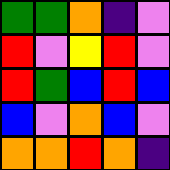[["green", "green", "orange", "indigo", "violet"], ["red", "violet", "yellow", "red", "violet"], ["red", "green", "blue", "red", "blue"], ["blue", "violet", "orange", "blue", "violet"], ["orange", "orange", "red", "orange", "indigo"]]